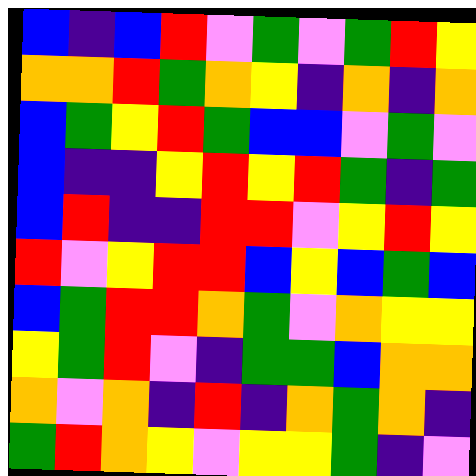[["blue", "indigo", "blue", "red", "violet", "green", "violet", "green", "red", "yellow"], ["orange", "orange", "red", "green", "orange", "yellow", "indigo", "orange", "indigo", "orange"], ["blue", "green", "yellow", "red", "green", "blue", "blue", "violet", "green", "violet"], ["blue", "indigo", "indigo", "yellow", "red", "yellow", "red", "green", "indigo", "green"], ["blue", "red", "indigo", "indigo", "red", "red", "violet", "yellow", "red", "yellow"], ["red", "violet", "yellow", "red", "red", "blue", "yellow", "blue", "green", "blue"], ["blue", "green", "red", "red", "orange", "green", "violet", "orange", "yellow", "yellow"], ["yellow", "green", "red", "violet", "indigo", "green", "green", "blue", "orange", "orange"], ["orange", "violet", "orange", "indigo", "red", "indigo", "orange", "green", "orange", "indigo"], ["green", "red", "orange", "yellow", "violet", "yellow", "yellow", "green", "indigo", "violet"]]